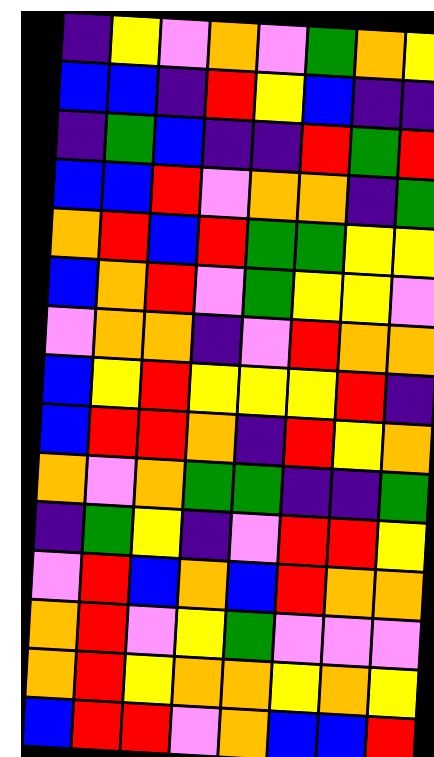[["indigo", "yellow", "violet", "orange", "violet", "green", "orange", "yellow"], ["blue", "blue", "indigo", "red", "yellow", "blue", "indigo", "indigo"], ["indigo", "green", "blue", "indigo", "indigo", "red", "green", "red"], ["blue", "blue", "red", "violet", "orange", "orange", "indigo", "green"], ["orange", "red", "blue", "red", "green", "green", "yellow", "yellow"], ["blue", "orange", "red", "violet", "green", "yellow", "yellow", "violet"], ["violet", "orange", "orange", "indigo", "violet", "red", "orange", "orange"], ["blue", "yellow", "red", "yellow", "yellow", "yellow", "red", "indigo"], ["blue", "red", "red", "orange", "indigo", "red", "yellow", "orange"], ["orange", "violet", "orange", "green", "green", "indigo", "indigo", "green"], ["indigo", "green", "yellow", "indigo", "violet", "red", "red", "yellow"], ["violet", "red", "blue", "orange", "blue", "red", "orange", "orange"], ["orange", "red", "violet", "yellow", "green", "violet", "violet", "violet"], ["orange", "red", "yellow", "orange", "orange", "yellow", "orange", "yellow"], ["blue", "red", "red", "violet", "orange", "blue", "blue", "red"]]